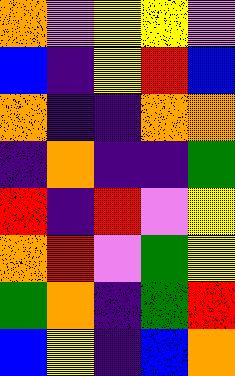[["orange", "violet", "yellow", "yellow", "violet"], ["blue", "indigo", "yellow", "red", "blue"], ["orange", "indigo", "indigo", "orange", "orange"], ["indigo", "orange", "indigo", "indigo", "green"], ["red", "indigo", "red", "violet", "yellow"], ["orange", "red", "violet", "green", "yellow"], ["green", "orange", "indigo", "green", "red"], ["blue", "yellow", "indigo", "blue", "orange"]]